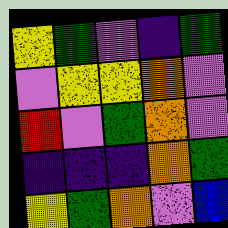[["yellow", "green", "violet", "indigo", "green"], ["violet", "yellow", "yellow", "orange", "violet"], ["red", "violet", "green", "orange", "violet"], ["indigo", "indigo", "indigo", "orange", "green"], ["yellow", "green", "orange", "violet", "blue"]]